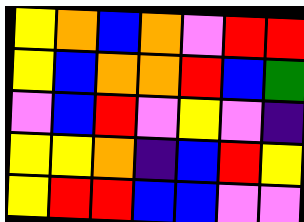[["yellow", "orange", "blue", "orange", "violet", "red", "red"], ["yellow", "blue", "orange", "orange", "red", "blue", "green"], ["violet", "blue", "red", "violet", "yellow", "violet", "indigo"], ["yellow", "yellow", "orange", "indigo", "blue", "red", "yellow"], ["yellow", "red", "red", "blue", "blue", "violet", "violet"]]